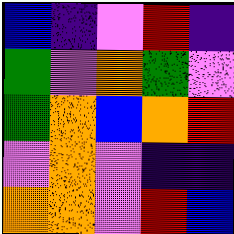[["blue", "indigo", "violet", "red", "indigo"], ["green", "violet", "orange", "green", "violet"], ["green", "orange", "blue", "orange", "red"], ["violet", "orange", "violet", "indigo", "indigo"], ["orange", "orange", "violet", "red", "blue"]]